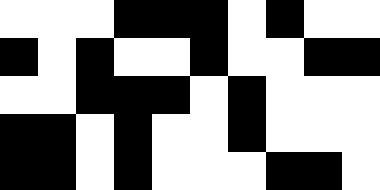[["white", "white", "white", "black", "black", "black", "white", "black", "white", "white"], ["black", "white", "black", "white", "white", "black", "white", "white", "black", "black"], ["white", "white", "black", "black", "black", "white", "black", "white", "white", "white"], ["black", "black", "white", "black", "white", "white", "black", "white", "white", "white"], ["black", "black", "white", "black", "white", "white", "white", "black", "black", "white"]]